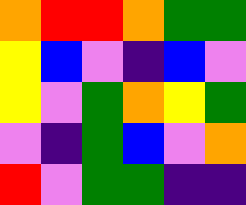[["orange", "red", "red", "orange", "green", "green"], ["yellow", "blue", "violet", "indigo", "blue", "violet"], ["yellow", "violet", "green", "orange", "yellow", "green"], ["violet", "indigo", "green", "blue", "violet", "orange"], ["red", "violet", "green", "green", "indigo", "indigo"]]